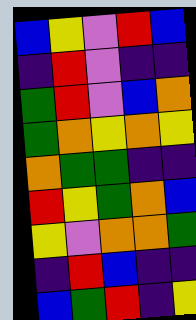[["blue", "yellow", "violet", "red", "blue"], ["indigo", "red", "violet", "indigo", "indigo"], ["green", "red", "violet", "blue", "orange"], ["green", "orange", "yellow", "orange", "yellow"], ["orange", "green", "green", "indigo", "indigo"], ["red", "yellow", "green", "orange", "blue"], ["yellow", "violet", "orange", "orange", "green"], ["indigo", "red", "blue", "indigo", "indigo"], ["blue", "green", "red", "indigo", "yellow"]]